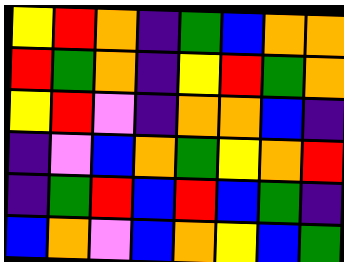[["yellow", "red", "orange", "indigo", "green", "blue", "orange", "orange"], ["red", "green", "orange", "indigo", "yellow", "red", "green", "orange"], ["yellow", "red", "violet", "indigo", "orange", "orange", "blue", "indigo"], ["indigo", "violet", "blue", "orange", "green", "yellow", "orange", "red"], ["indigo", "green", "red", "blue", "red", "blue", "green", "indigo"], ["blue", "orange", "violet", "blue", "orange", "yellow", "blue", "green"]]